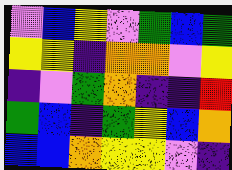[["violet", "blue", "yellow", "violet", "green", "blue", "green"], ["yellow", "yellow", "indigo", "orange", "orange", "violet", "yellow"], ["indigo", "violet", "green", "orange", "indigo", "indigo", "red"], ["green", "blue", "indigo", "green", "yellow", "blue", "orange"], ["blue", "blue", "orange", "yellow", "yellow", "violet", "indigo"]]